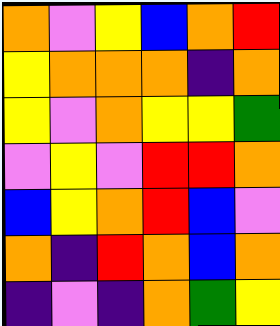[["orange", "violet", "yellow", "blue", "orange", "red"], ["yellow", "orange", "orange", "orange", "indigo", "orange"], ["yellow", "violet", "orange", "yellow", "yellow", "green"], ["violet", "yellow", "violet", "red", "red", "orange"], ["blue", "yellow", "orange", "red", "blue", "violet"], ["orange", "indigo", "red", "orange", "blue", "orange"], ["indigo", "violet", "indigo", "orange", "green", "yellow"]]